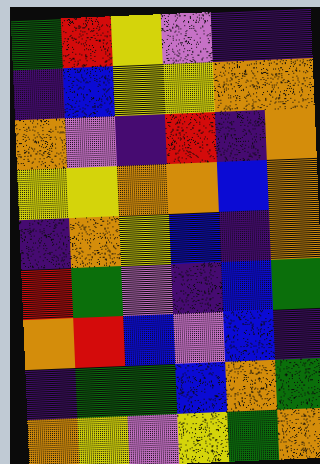[["green", "red", "yellow", "violet", "indigo", "indigo"], ["indigo", "blue", "yellow", "yellow", "orange", "orange"], ["orange", "violet", "indigo", "red", "indigo", "orange"], ["yellow", "yellow", "orange", "orange", "blue", "orange"], ["indigo", "orange", "yellow", "blue", "indigo", "orange"], ["red", "green", "violet", "indigo", "blue", "green"], ["orange", "red", "blue", "violet", "blue", "indigo"], ["indigo", "green", "green", "blue", "orange", "green"], ["orange", "yellow", "violet", "yellow", "green", "orange"]]